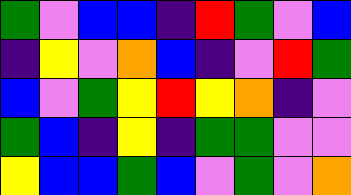[["green", "violet", "blue", "blue", "indigo", "red", "green", "violet", "blue"], ["indigo", "yellow", "violet", "orange", "blue", "indigo", "violet", "red", "green"], ["blue", "violet", "green", "yellow", "red", "yellow", "orange", "indigo", "violet"], ["green", "blue", "indigo", "yellow", "indigo", "green", "green", "violet", "violet"], ["yellow", "blue", "blue", "green", "blue", "violet", "green", "violet", "orange"]]